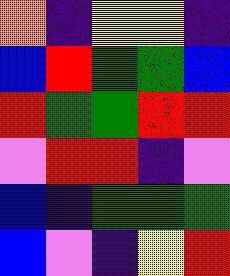[["orange", "indigo", "yellow", "yellow", "indigo"], ["blue", "red", "green", "green", "blue"], ["red", "green", "green", "red", "red"], ["violet", "red", "red", "indigo", "violet"], ["blue", "indigo", "green", "green", "green"], ["blue", "violet", "indigo", "yellow", "red"]]